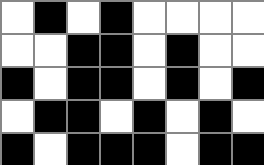[["white", "black", "white", "black", "white", "white", "white", "white"], ["white", "white", "black", "black", "white", "black", "white", "white"], ["black", "white", "black", "black", "white", "black", "white", "black"], ["white", "black", "black", "white", "black", "white", "black", "white"], ["black", "white", "black", "black", "black", "white", "black", "black"]]